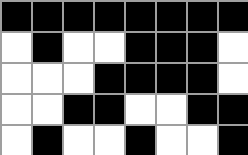[["black", "black", "black", "black", "black", "black", "black", "black"], ["white", "black", "white", "white", "black", "black", "black", "white"], ["white", "white", "white", "black", "black", "black", "black", "white"], ["white", "white", "black", "black", "white", "white", "black", "black"], ["white", "black", "white", "white", "black", "white", "white", "black"]]